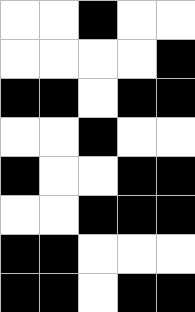[["white", "white", "black", "white", "white"], ["white", "white", "white", "white", "black"], ["black", "black", "white", "black", "black"], ["white", "white", "black", "white", "white"], ["black", "white", "white", "black", "black"], ["white", "white", "black", "black", "black"], ["black", "black", "white", "white", "white"], ["black", "black", "white", "black", "black"]]